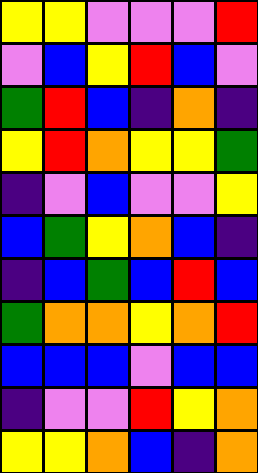[["yellow", "yellow", "violet", "violet", "violet", "red"], ["violet", "blue", "yellow", "red", "blue", "violet"], ["green", "red", "blue", "indigo", "orange", "indigo"], ["yellow", "red", "orange", "yellow", "yellow", "green"], ["indigo", "violet", "blue", "violet", "violet", "yellow"], ["blue", "green", "yellow", "orange", "blue", "indigo"], ["indigo", "blue", "green", "blue", "red", "blue"], ["green", "orange", "orange", "yellow", "orange", "red"], ["blue", "blue", "blue", "violet", "blue", "blue"], ["indigo", "violet", "violet", "red", "yellow", "orange"], ["yellow", "yellow", "orange", "blue", "indigo", "orange"]]